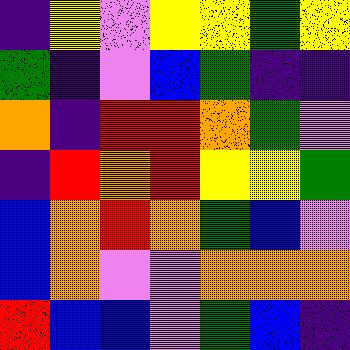[["indigo", "yellow", "violet", "yellow", "yellow", "green", "yellow"], ["green", "indigo", "violet", "blue", "green", "indigo", "indigo"], ["orange", "indigo", "red", "red", "orange", "green", "violet"], ["indigo", "red", "orange", "red", "yellow", "yellow", "green"], ["blue", "orange", "red", "orange", "green", "blue", "violet"], ["blue", "orange", "violet", "violet", "orange", "orange", "orange"], ["red", "blue", "blue", "violet", "green", "blue", "indigo"]]